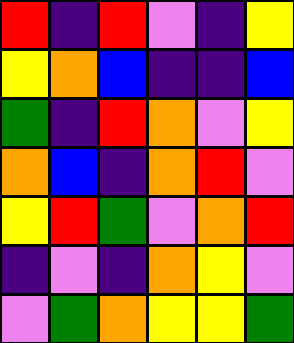[["red", "indigo", "red", "violet", "indigo", "yellow"], ["yellow", "orange", "blue", "indigo", "indigo", "blue"], ["green", "indigo", "red", "orange", "violet", "yellow"], ["orange", "blue", "indigo", "orange", "red", "violet"], ["yellow", "red", "green", "violet", "orange", "red"], ["indigo", "violet", "indigo", "orange", "yellow", "violet"], ["violet", "green", "orange", "yellow", "yellow", "green"]]